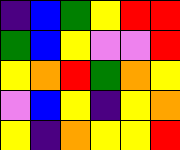[["indigo", "blue", "green", "yellow", "red", "red"], ["green", "blue", "yellow", "violet", "violet", "red"], ["yellow", "orange", "red", "green", "orange", "yellow"], ["violet", "blue", "yellow", "indigo", "yellow", "orange"], ["yellow", "indigo", "orange", "yellow", "yellow", "red"]]